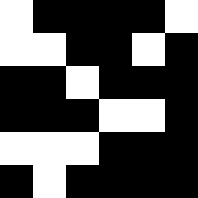[["white", "black", "black", "black", "black", "white"], ["white", "white", "black", "black", "white", "black"], ["black", "black", "white", "black", "black", "black"], ["black", "black", "black", "white", "white", "black"], ["white", "white", "white", "black", "black", "black"], ["black", "white", "black", "black", "black", "black"]]